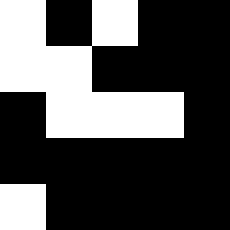[["white", "black", "white", "black", "black"], ["white", "white", "black", "black", "black"], ["black", "white", "white", "white", "black"], ["black", "black", "black", "black", "black"], ["white", "black", "black", "black", "black"]]